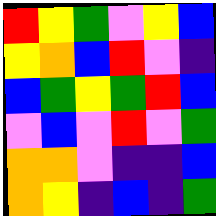[["red", "yellow", "green", "violet", "yellow", "blue"], ["yellow", "orange", "blue", "red", "violet", "indigo"], ["blue", "green", "yellow", "green", "red", "blue"], ["violet", "blue", "violet", "red", "violet", "green"], ["orange", "orange", "violet", "indigo", "indigo", "blue"], ["orange", "yellow", "indigo", "blue", "indigo", "green"]]